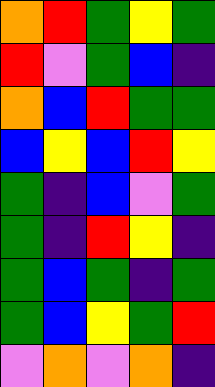[["orange", "red", "green", "yellow", "green"], ["red", "violet", "green", "blue", "indigo"], ["orange", "blue", "red", "green", "green"], ["blue", "yellow", "blue", "red", "yellow"], ["green", "indigo", "blue", "violet", "green"], ["green", "indigo", "red", "yellow", "indigo"], ["green", "blue", "green", "indigo", "green"], ["green", "blue", "yellow", "green", "red"], ["violet", "orange", "violet", "orange", "indigo"]]